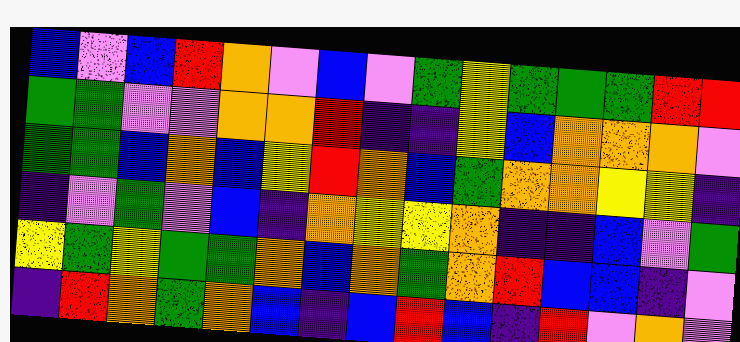[["blue", "violet", "blue", "red", "orange", "violet", "blue", "violet", "green", "yellow", "green", "green", "green", "red", "red"], ["green", "green", "violet", "violet", "orange", "orange", "red", "indigo", "indigo", "yellow", "blue", "orange", "orange", "orange", "violet"], ["green", "green", "blue", "orange", "blue", "yellow", "red", "orange", "blue", "green", "orange", "orange", "yellow", "yellow", "indigo"], ["indigo", "violet", "green", "violet", "blue", "indigo", "orange", "yellow", "yellow", "orange", "indigo", "indigo", "blue", "violet", "green"], ["yellow", "green", "yellow", "green", "green", "orange", "blue", "orange", "green", "orange", "red", "blue", "blue", "indigo", "violet"], ["indigo", "red", "orange", "green", "orange", "blue", "indigo", "blue", "red", "blue", "indigo", "red", "violet", "orange", "violet"]]